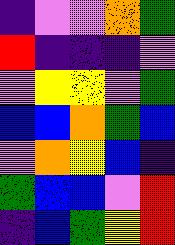[["indigo", "violet", "violet", "orange", "green"], ["red", "indigo", "indigo", "indigo", "violet"], ["violet", "yellow", "yellow", "violet", "green"], ["blue", "blue", "orange", "green", "blue"], ["violet", "orange", "yellow", "blue", "indigo"], ["green", "blue", "blue", "violet", "red"], ["indigo", "blue", "green", "yellow", "red"]]